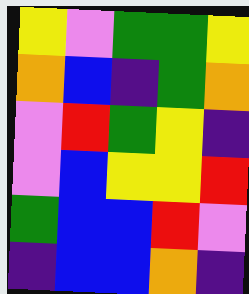[["yellow", "violet", "green", "green", "yellow"], ["orange", "blue", "indigo", "green", "orange"], ["violet", "red", "green", "yellow", "indigo"], ["violet", "blue", "yellow", "yellow", "red"], ["green", "blue", "blue", "red", "violet"], ["indigo", "blue", "blue", "orange", "indigo"]]